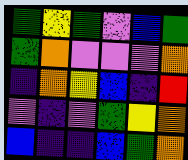[["green", "yellow", "green", "violet", "blue", "green"], ["green", "orange", "violet", "violet", "violet", "orange"], ["indigo", "orange", "yellow", "blue", "indigo", "red"], ["violet", "indigo", "violet", "green", "yellow", "orange"], ["blue", "indigo", "indigo", "blue", "green", "orange"]]